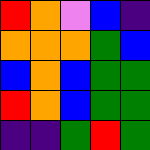[["red", "orange", "violet", "blue", "indigo"], ["orange", "orange", "orange", "green", "blue"], ["blue", "orange", "blue", "green", "green"], ["red", "orange", "blue", "green", "green"], ["indigo", "indigo", "green", "red", "green"]]